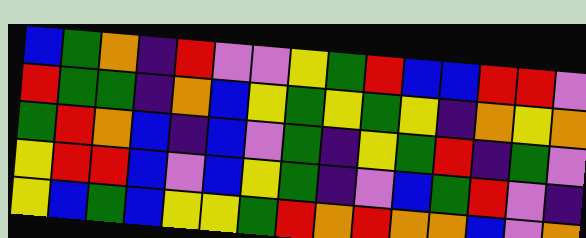[["blue", "green", "orange", "indigo", "red", "violet", "violet", "yellow", "green", "red", "blue", "blue", "red", "red", "violet"], ["red", "green", "green", "indigo", "orange", "blue", "yellow", "green", "yellow", "green", "yellow", "indigo", "orange", "yellow", "orange"], ["green", "red", "orange", "blue", "indigo", "blue", "violet", "green", "indigo", "yellow", "green", "red", "indigo", "green", "violet"], ["yellow", "red", "red", "blue", "violet", "blue", "yellow", "green", "indigo", "violet", "blue", "green", "red", "violet", "indigo"], ["yellow", "blue", "green", "blue", "yellow", "yellow", "green", "red", "orange", "red", "orange", "orange", "blue", "violet", "orange"]]